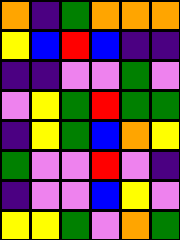[["orange", "indigo", "green", "orange", "orange", "orange"], ["yellow", "blue", "red", "blue", "indigo", "indigo"], ["indigo", "indigo", "violet", "violet", "green", "violet"], ["violet", "yellow", "green", "red", "green", "green"], ["indigo", "yellow", "green", "blue", "orange", "yellow"], ["green", "violet", "violet", "red", "violet", "indigo"], ["indigo", "violet", "violet", "blue", "yellow", "violet"], ["yellow", "yellow", "green", "violet", "orange", "green"]]